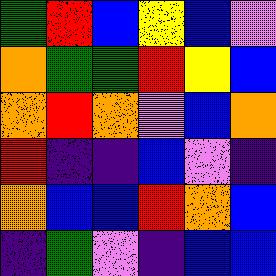[["green", "red", "blue", "yellow", "blue", "violet"], ["orange", "green", "green", "red", "yellow", "blue"], ["orange", "red", "orange", "violet", "blue", "orange"], ["red", "indigo", "indigo", "blue", "violet", "indigo"], ["orange", "blue", "blue", "red", "orange", "blue"], ["indigo", "green", "violet", "indigo", "blue", "blue"]]